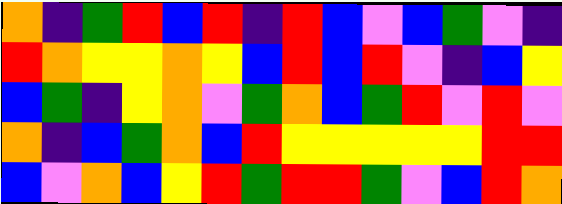[["orange", "indigo", "green", "red", "blue", "red", "indigo", "red", "blue", "violet", "blue", "green", "violet", "indigo"], ["red", "orange", "yellow", "yellow", "orange", "yellow", "blue", "red", "blue", "red", "violet", "indigo", "blue", "yellow"], ["blue", "green", "indigo", "yellow", "orange", "violet", "green", "orange", "blue", "green", "red", "violet", "red", "violet"], ["orange", "indigo", "blue", "green", "orange", "blue", "red", "yellow", "yellow", "yellow", "yellow", "yellow", "red", "red"], ["blue", "violet", "orange", "blue", "yellow", "red", "green", "red", "red", "green", "violet", "blue", "red", "orange"]]